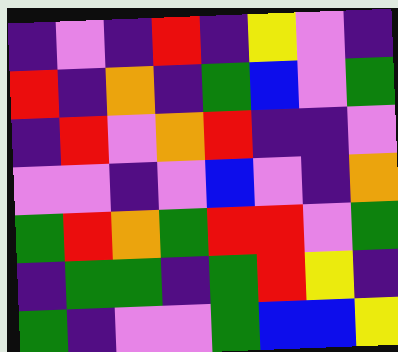[["indigo", "violet", "indigo", "red", "indigo", "yellow", "violet", "indigo"], ["red", "indigo", "orange", "indigo", "green", "blue", "violet", "green"], ["indigo", "red", "violet", "orange", "red", "indigo", "indigo", "violet"], ["violet", "violet", "indigo", "violet", "blue", "violet", "indigo", "orange"], ["green", "red", "orange", "green", "red", "red", "violet", "green"], ["indigo", "green", "green", "indigo", "green", "red", "yellow", "indigo"], ["green", "indigo", "violet", "violet", "green", "blue", "blue", "yellow"]]